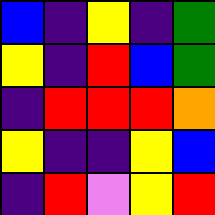[["blue", "indigo", "yellow", "indigo", "green"], ["yellow", "indigo", "red", "blue", "green"], ["indigo", "red", "red", "red", "orange"], ["yellow", "indigo", "indigo", "yellow", "blue"], ["indigo", "red", "violet", "yellow", "red"]]